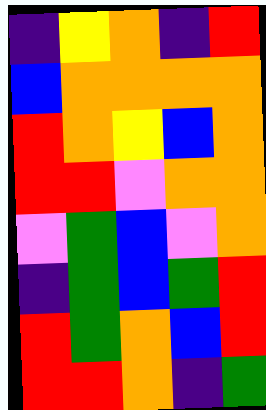[["indigo", "yellow", "orange", "indigo", "red"], ["blue", "orange", "orange", "orange", "orange"], ["red", "orange", "yellow", "blue", "orange"], ["red", "red", "violet", "orange", "orange"], ["violet", "green", "blue", "violet", "orange"], ["indigo", "green", "blue", "green", "red"], ["red", "green", "orange", "blue", "red"], ["red", "red", "orange", "indigo", "green"]]